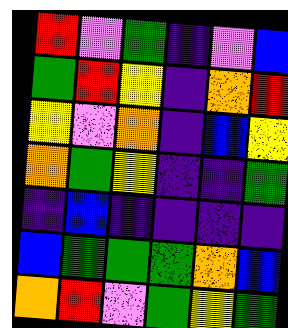[["red", "violet", "green", "indigo", "violet", "blue"], ["green", "red", "yellow", "indigo", "orange", "red"], ["yellow", "violet", "orange", "indigo", "blue", "yellow"], ["orange", "green", "yellow", "indigo", "indigo", "green"], ["indigo", "blue", "indigo", "indigo", "indigo", "indigo"], ["blue", "green", "green", "green", "orange", "blue"], ["orange", "red", "violet", "green", "yellow", "green"]]